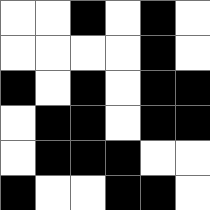[["white", "white", "black", "white", "black", "white"], ["white", "white", "white", "white", "black", "white"], ["black", "white", "black", "white", "black", "black"], ["white", "black", "black", "white", "black", "black"], ["white", "black", "black", "black", "white", "white"], ["black", "white", "white", "black", "black", "white"]]